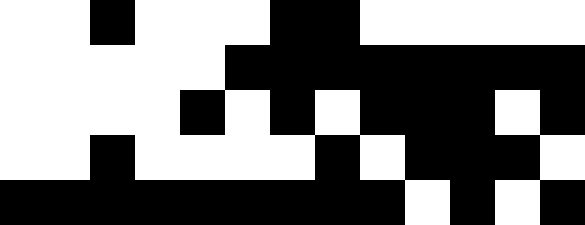[["white", "white", "black", "white", "white", "white", "black", "black", "white", "white", "white", "white", "white"], ["white", "white", "white", "white", "white", "black", "black", "black", "black", "black", "black", "black", "black"], ["white", "white", "white", "white", "black", "white", "black", "white", "black", "black", "black", "white", "black"], ["white", "white", "black", "white", "white", "white", "white", "black", "white", "black", "black", "black", "white"], ["black", "black", "black", "black", "black", "black", "black", "black", "black", "white", "black", "white", "black"]]